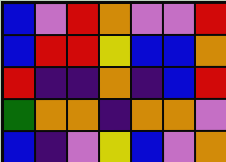[["blue", "violet", "red", "orange", "violet", "violet", "red"], ["blue", "red", "red", "yellow", "blue", "blue", "orange"], ["red", "indigo", "indigo", "orange", "indigo", "blue", "red"], ["green", "orange", "orange", "indigo", "orange", "orange", "violet"], ["blue", "indigo", "violet", "yellow", "blue", "violet", "orange"]]